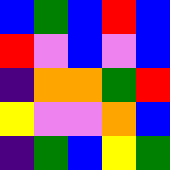[["blue", "green", "blue", "red", "blue"], ["red", "violet", "blue", "violet", "blue"], ["indigo", "orange", "orange", "green", "red"], ["yellow", "violet", "violet", "orange", "blue"], ["indigo", "green", "blue", "yellow", "green"]]